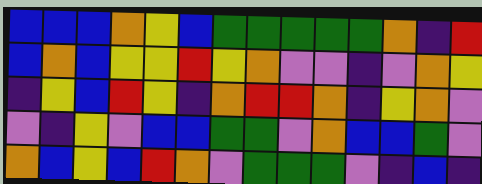[["blue", "blue", "blue", "orange", "yellow", "blue", "green", "green", "green", "green", "green", "orange", "indigo", "red"], ["blue", "orange", "blue", "yellow", "yellow", "red", "yellow", "orange", "violet", "violet", "indigo", "violet", "orange", "yellow"], ["indigo", "yellow", "blue", "red", "yellow", "indigo", "orange", "red", "red", "orange", "indigo", "yellow", "orange", "violet"], ["violet", "indigo", "yellow", "violet", "blue", "blue", "green", "green", "violet", "orange", "blue", "blue", "green", "violet"], ["orange", "blue", "yellow", "blue", "red", "orange", "violet", "green", "green", "green", "violet", "indigo", "blue", "indigo"]]